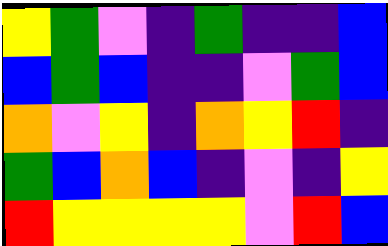[["yellow", "green", "violet", "indigo", "green", "indigo", "indigo", "blue"], ["blue", "green", "blue", "indigo", "indigo", "violet", "green", "blue"], ["orange", "violet", "yellow", "indigo", "orange", "yellow", "red", "indigo"], ["green", "blue", "orange", "blue", "indigo", "violet", "indigo", "yellow"], ["red", "yellow", "yellow", "yellow", "yellow", "violet", "red", "blue"]]